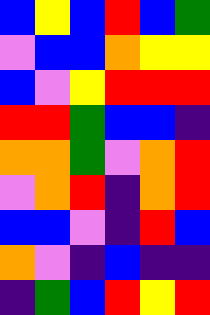[["blue", "yellow", "blue", "red", "blue", "green"], ["violet", "blue", "blue", "orange", "yellow", "yellow"], ["blue", "violet", "yellow", "red", "red", "red"], ["red", "red", "green", "blue", "blue", "indigo"], ["orange", "orange", "green", "violet", "orange", "red"], ["violet", "orange", "red", "indigo", "orange", "red"], ["blue", "blue", "violet", "indigo", "red", "blue"], ["orange", "violet", "indigo", "blue", "indigo", "indigo"], ["indigo", "green", "blue", "red", "yellow", "red"]]